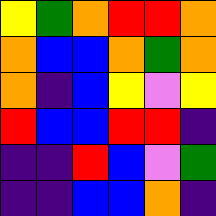[["yellow", "green", "orange", "red", "red", "orange"], ["orange", "blue", "blue", "orange", "green", "orange"], ["orange", "indigo", "blue", "yellow", "violet", "yellow"], ["red", "blue", "blue", "red", "red", "indigo"], ["indigo", "indigo", "red", "blue", "violet", "green"], ["indigo", "indigo", "blue", "blue", "orange", "indigo"]]